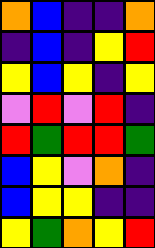[["orange", "blue", "indigo", "indigo", "orange"], ["indigo", "blue", "indigo", "yellow", "red"], ["yellow", "blue", "yellow", "indigo", "yellow"], ["violet", "red", "violet", "red", "indigo"], ["red", "green", "red", "red", "green"], ["blue", "yellow", "violet", "orange", "indigo"], ["blue", "yellow", "yellow", "indigo", "indigo"], ["yellow", "green", "orange", "yellow", "red"]]